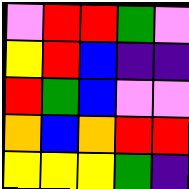[["violet", "red", "red", "green", "violet"], ["yellow", "red", "blue", "indigo", "indigo"], ["red", "green", "blue", "violet", "violet"], ["orange", "blue", "orange", "red", "red"], ["yellow", "yellow", "yellow", "green", "indigo"]]